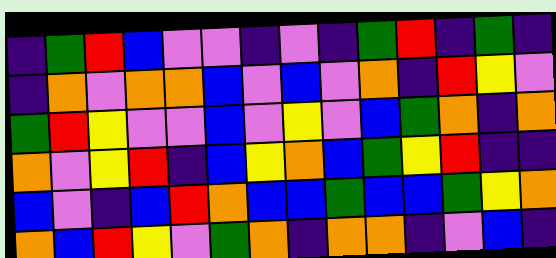[["indigo", "green", "red", "blue", "violet", "violet", "indigo", "violet", "indigo", "green", "red", "indigo", "green", "indigo"], ["indigo", "orange", "violet", "orange", "orange", "blue", "violet", "blue", "violet", "orange", "indigo", "red", "yellow", "violet"], ["green", "red", "yellow", "violet", "violet", "blue", "violet", "yellow", "violet", "blue", "green", "orange", "indigo", "orange"], ["orange", "violet", "yellow", "red", "indigo", "blue", "yellow", "orange", "blue", "green", "yellow", "red", "indigo", "indigo"], ["blue", "violet", "indigo", "blue", "red", "orange", "blue", "blue", "green", "blue", "blue", "green", "yellow", "orange"], ["orange", "blue", "red", "yellow", "violet", "green", "orange", "indigo", "orange", "orange", "indigo", "violet", "blue", "indigo"]]